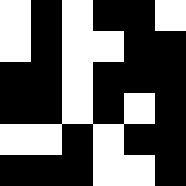[["white", "black", "white", "black", "black", "white"], ["white", "black", "white", "white", "black", "black"], ["black", "black", "white", "black", "black", "black"], ["black", "black", "white", "black", "white", "black"], ["white", "white", "black", "white", "black", "black"], ["black", "black", "black", "white", "white", "black"]]